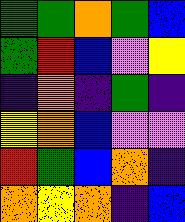[["green", "green", "orange", "green", "blue"], ["green", "red", "blue", "violet", "yellow"], ["indigo", "orange", "indigo", "green", "indigo"], ["yellow", "orange", "blue", "violet", "violet"], ["red", "green", "blue", "orange", "indigo"], ["orange", "yellow", "orange", "indigo", "blue"]]